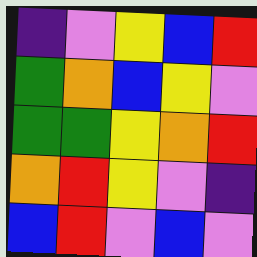[["indigo", "violet", "yellow", "blue", "red"], ["green", "orange", "blue", "yellow", "violet"], ["green", "green", "yellow", "orange", "red"], ["orange", "red", "yellow", "violet", "indigo"], ["blue", "red", "violet", "blue", "violet"]]